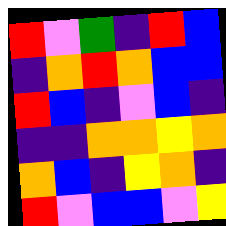[["red", "violet", "green", "indigo", "red", "blue"], ["indigo", "orange", "red", "orange", "blue", "blue"], ["red", "blue", "indigo", "violet", "blue", "indigo"], ["indigo", "indigo", "orange", "orange", "yellow", "orange"], ["orange", "blue", "indigo", "yellow", "orange", "indigo"], ["red", "violet", "blue", "blue", "violet", "yellow"]]